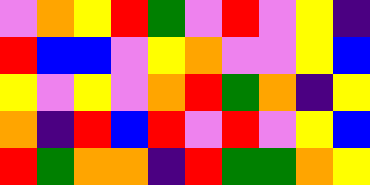[["violet", "orange", "yellow", "red", "green", "violet", "red", "violet", "yellow", "indigo"], ["red", "blue", "blue", "violet", "yellow", "orange", "violet", "violet", "yellow", "blue"], ["yellow", "violet", "yellow", "violet", "orange", "red", "green", "orange", "indigo", "yellow"], ["orange", "indigo", "red", "blue", "red", "violet", "red", "violet", "yellow", "blue"], ["red", "green", "orange", "orange", "indigo", "red", "green", "green", "orange", "yellow"]]